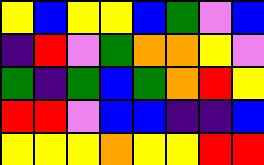[["yellow", "blue", "yellow", "yellow", "blue", "green", "violet", "blue"], ["indigo", "red", "violet", "green", "orange", "orange", "yellow", "violet"], ["green", "indigo", "green", "blue", "green", "orange", "red", "yellow"], ["red", "red", "violet", "blue", "blue", "indigo", "indigo", "blue"], ["yellow", "yellow", "yellow", "orange", "yellow", "yellow", "red", "red"]]